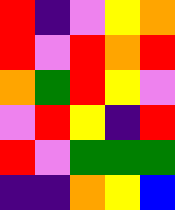[["red", "indigo", "violet", "yellow", "orange"], ["red", "violet", "red", "orange", "red"], ["orange", "green", "red", "yellow", "violet"], ["violet", "red", "yellow", "indigo", "red"], ["red", "violet", "green", "green", "green"], ["indigo", "indigo", "orange", "yellow", "blue"]]